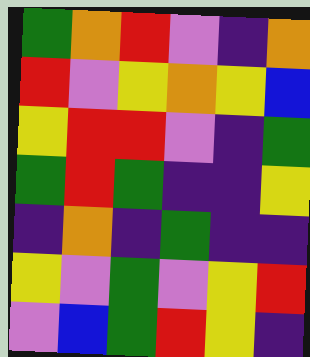[["green", "orange", "red", "violet", "indigo", "orange"], ["red", "violet", "yellow", "orange", "yellow", "blue"], ["yellow", "red", "red", "violet", "indigo", "green"], ["green", "red", "green", "indigo", "indigo", "yellow"], ["indigo", "orange", "indigo", "green", "indigo", "indigo"], ["yellow", "violet", "green", "violet", "yellow", "red"], ["violet", "blue", "green", "red", "yellow", "indigo"]]